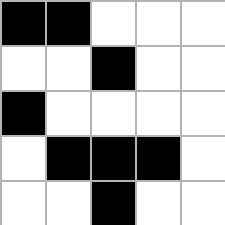[["black", "black", "white", "white", "white"], ["white", "white", "black", "white", "white"], ["black", "white", "white", "white", "white"], ["white", "black", "black", "black", "white"], ["white", "white", "black", "white", "white"]]